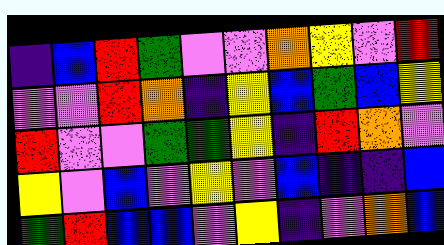[["indigo", "blue", "red", "green", "violet", "violet", "orange", "yellow", "violet", "red"], ["violet", "violet", "red", "orange", "indigo", "yellow", "blue", "green", "blue", "yellow"], ["red", "violet", "violet", "green", "green", "yellow", "indigo", "red", "orange", "violet"], ["yellow", "violet", "blue", "violet", "yellow", "violet", "blue", "indigo", "indigo", "blue"], ["green", "red", "blue", "blue", "violet", "yellow", "indigo", "violet", "orange", "blue"]]